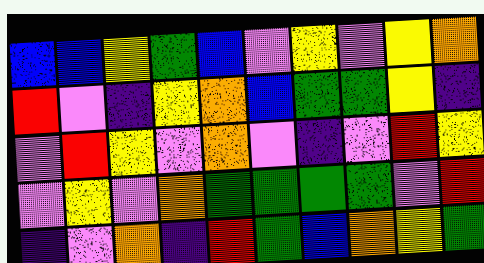[["blue", "blue", "yellow", "green", "blue", "violet", "yellow", "violet", "yellow", "orange"], ["red", "violet", "indigo", "yellow", "orange", "blue", "green", "green", "yellow", "indigo"], ["violet", "red", "yellow", "violet", "orange", "violet", "indigo", "violet", "red", "yellow"], ["violet", "yellow", "violet", "orange", "green", "green", "green", "green", "violet", "red"], ["indigo", "violet", "orange", "indigo", "red", "green", "blue", "orange", "yellow", "green"]]